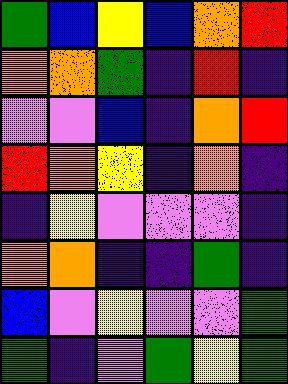[["green", "blue", "yellow", "blue", "orange", "red"], ["orange", "orange", "green", "indigo", "red", "indigo"], ["violet", "violet", "blue", "indigo", "orange", "red"], ["red", "orange", "yellow", "indigo", "orange", "indigo"], ["indigo", "yellow", "violet", "violet", "violet", "indigo"], ["orange", "orange", "indigo", "indigo", "green", "indigo"], ["blue", "violet", "yellow", "violet", "violet", "green"], ["green", "indigo", "violet", "green", "yellow", "green"]]